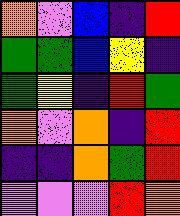[["orange", "violet", "blue", "indigo", "red"], ["green", "green", "blue", "yellow", "indigo"], ["green", "yellow", "indigo", "red", "green"], ["orange", "violet", "orange", "indigo", "red"], ["indigo", "indigo", "orange", "green", "red"], ["violet", "violet", "violet", "red", "orange"]]